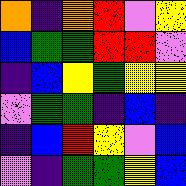[["orange", "indigo", "orange", "red", "violet", "yellow"], ["blue", "green", "green", "red", "red", "violet"], ["indigo", "blue", "yellow", "green", "yellow", "yellow"], ["violet", "green", "green", "indigo", "blue", "indigo"], ["indigo", "blue", "red", "yellow", "violet", "blue"], ["violet", "indigo", "green", "green", "yellow", "blue"]]